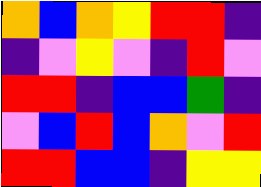[["orange", "blue", "orange", "yellow", "red", "red", "indigo"], ["indigo", "violet", "yellow", "violet", "indigo", "red", "violet"], ["red", "red", "indigo", "blue", "blue", "green", "indigo"], ["violet", "blue", "red", "blue", "orange", "violet", "red"], ["red", "red", "blue", "blue", "indigo", "yellow", "yellow"]]